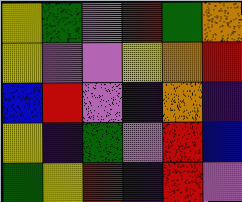[["yellow", "green", "violet", "red", "green", "orange"], ["yellow", "violet", "violet", "yellow", "orange", "red"], ["blue", "red", "violet", "indigo", "orange", "indigo"], ["yellow", "indigo", "green", "violet", "red", "blue"], ["green", "yellow", "red", "indigo", "red", "violet"]]